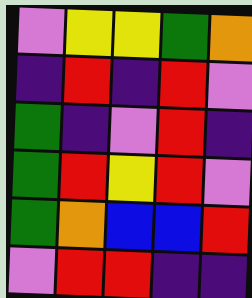[["violet", "yellow", "yellow", "green", "orange"], ["indigo", "red", "indigo", "red", "violet"], ["green", "indigo", "violet", "red", "indigo"], ["green", "red", "yellow", "red", "violet"], ["green", "orange", "blue", "blue", "red"], ["violet", "red", "red", "indigo", "indigo"]]